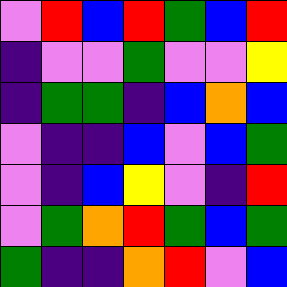[["violet", "red", "blue", "red", "green", "blue", "red"], ["indigo", "violet", "violet", "green", "violet", "violet", "yellow"], ["indigo", "green", "green", "indigo", "blue", "orange", "blue"], ["violet", "indigo", "indigo", "blue", "violet", "blue", "green"], ["violet", "indigo", "blue", "yellow", "violet", "indigo", "red"], ["violet", "green", "orange", "red", "green", "blue", "green"], ["green", "indigo", "indigo", "orange", "red", "violet", "blue"]]